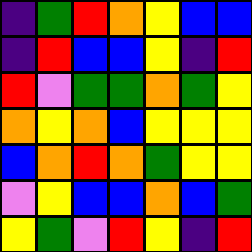[["indigo", "green", "red", "orange", "yellow", "blue", "blue"], ["indigo", "red", "blue", "blue", "yellow", "indigo", "red"], ["red", "violet", "green", "green", "orange", "green", "yellow"], ["orange", "yellow", "orange", "blue", "yellow", "yellow", "yellow"], ["blue", "orange", "red", "orange", "green", "yellow", "yellow"], ["violet", "yellow", "blue", "blue", "orange", "blue", "green"], ["yellow", "green", "violet", "red", "yellow", "indigo", "red"]]